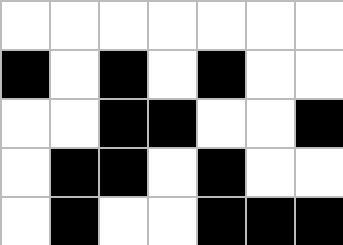[["white", "white", "white", "white", "white", "white", "white"], ["black", "white", "black", "white", "black", "white", "white"], ["white", "white", "black", "black", "white", "white", "black"], ["white", "black", "black", "white", "black", "white", "white"], ["white", "black", "white", "white", "black", "black", "black"]]